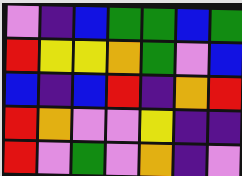[["violet", "indigo", "blue", "green", "green", "blue", "green"], ["red", "yellow", "yellow", "orange", "green", "violet", "blue"], ["blue", "indigo", "blue", "red", "indigo", "orange", "red"], ["red", "orange", "violet", "violet", "yellow", "indigo", "indigo"], ["red", "violet", "green", "violet", "orange", "indigo", "violet"]]